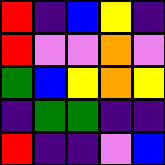[["red", "indigo", "blue", "yellow", "indigo"], ["red", "violet", "violet", "orange", "violet"], ["green", "blue", "yellow", "orange", "yellow"], ["indigo", "green", "green", "indigo", "indigo"], ["red", "indigo", "indigo", "violet", "blue"]]